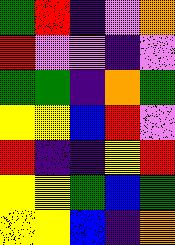[["green", "red", "indigo", "violet", "orange"], ["red", "violet", "violet", "indigo", "violet"], ["green", "green", "indigo", "orange", "green"], ["yellow", "yellow", "blue", "red", "violet"], ["red", "indigo", "indigo", "yellow", "red"], ["yellow", "yellow", "green", "blue", "green"], ["yellow", "yellow", "blue", "indigo", "orange"]]